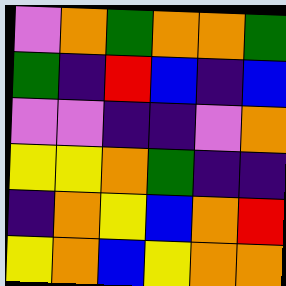[["violet", "orange", "green", "orange", "orange", "green"], ["green", "indigo", "red", "blue", "indigo", "blue"], ["violet", "violet", "indigo", "indigo", "violet", "orange"], ["yellow", "yellow", "orange", "green", "indigo", "indigo"], ["indigo", "orange", "yellow", "blue", "orange", "red"], ["yellow", "orange", "blue", "yellow", "orange", "orange"]]